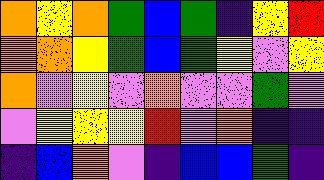[["orange", "yellow", "orange", "green", "blue", "green", "indigo", "yellow", "red"], ["orange", "orange", "yellow", "green", "blue", "green", "yellow", "violet", "yellow"], ["orange", "violet", "yellow", "violet", "orange", "violet", "violet", "green", "violet"], ["violet", "yellow", "yellow", "yellow", "red", "violet", "orange", "indigo", "indigo"], ["indigo", "blue", "orange", "violet", "indigo", "blue", "blue", "green", "indigo"]]